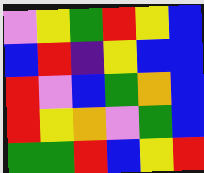[["violet", "yellow", "green", "red", "yellow", "blue"], ["blue", "red", "indigo", "yellow", "blue", "blue"], ["red", "violet", "blue", "green", "orange", "blue"], ["red", "yellow", "orange", "violet", "green", "blue"], ["green", "green", "red", "blue", "yellow", "red"]]